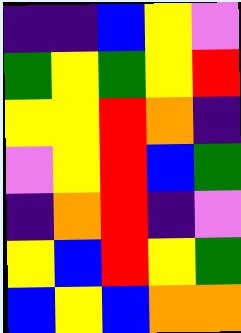[["indigo", "indigo", "blue", "yellow", "violet"], ["green", "yellow", "green", "yellow", "red"], ["yellow", "yellow", "red", "orange", "indigo"], ["violet", "yellow", "red", "blue", "green"], ["indigo", "orange", "red", "indigo", "violet"], ["yellow", "blue", "red", "yellow", "green"], ["blue", "yellow", "blue", "orange", "orange"]]